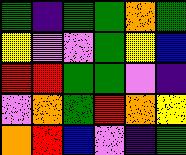[["green", "indigo", "green", "green", "orange", "green"], ["yellow", "violet", "violet", "green", "yellow", "blue"], ["red", "red", "green", "green", "violet", "indigo"], ["violet", "orange", "green", "red", "orange", "yellow"], ["orange", "red", "blue", "violet", "indigo", "green"]]